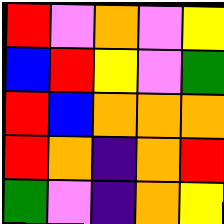[["red", "violet", "orange", "violet", "yellow"], ["blue", "red", "yellow", "violet", "green"], ["red", "blue", "orange", "orange", "orange"], ["red", "orange", "indigo", "orange", "red"], ["green", "violet", "indigo", "orange", "yellow"]]